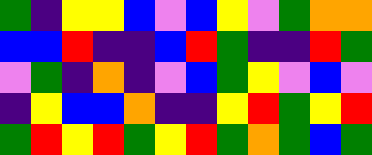[["green", "indigo", "yellow", "yellow", "blue", "violet", "blue", "yellow", "violet", "green", "orange", "orange"], ["blue", "blue", "red", "indigo", "indigo", "blue", "red", "green", "indigo", "indigo", "red", "green"], ["violet", "green", "indigo", "orange", "indigo", "violet", "blue", "green", "yellow", "violet", "blue", "violet"], ["indigo", "yellow", "blue", "blue", "orange", "indigo", "indigo", "yellow", "red", "green", "yellow", "red"], ["green", "red", "yellow", "red", "green", "yellow", "red", "green", "orange", "green", "blue", "green"]]